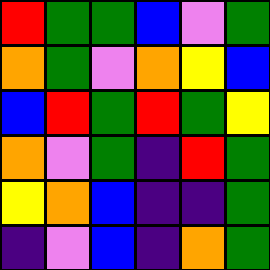[["red", "green", "green", "blue", "violet", "green"], ["orange", "green", "violet", "orange", "yellow", "blue"], ["blue", "red", "green", "red", "green", "yellow"], ["orange", "violet", "green", "indigo", "red", "green"], ["yellow", "orange", "blue", "indigo", "indigo", "green"], ["indigo", "violet", "blue", "indigo", "orange", "green"]]